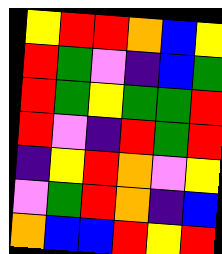[["yellow", "red", "red", "orange", "blue", "yellow"], ["red", "green", "violet", "indigo", "blue", "green"], ["red", "green", "yellow", "green", "green", "red"], ["red", "violet", "indigo", "red", "green", "red"], ["indigo", "yellow", "red", "orange", "violet", "yellow"], ["violet", "green", "red", "orange", "indigo", "blue"], ["orange", "blue", "blue", "red", "yellow", "red"]]